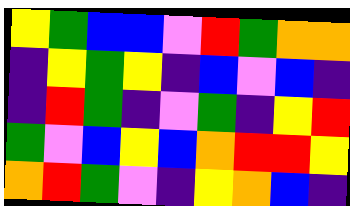[["yellow", "green", "blue", "blue", "violet", "red", "green", "orange", "orange"], ["indigo", "yellow", "green", "yellow", "indigo", "blue", "violet", "blue", "indigo"], ["indigo", "red", "green", "indigo", "violet", "green", "indigo", "yellow", "red"], ["green", "violet", "blue", "yellow", "blue", "orange", "red", "red", "yellow"], ["orange", "red", "green", "violet", "indigo", "yellow", "orange", "blue", "indigo"]]